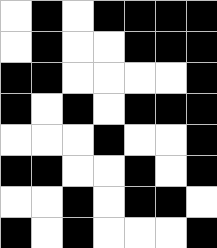[["white", "black", "white", "black", "black", "black", "black"], ["white", "black", "white", "white", "black", "black", "black"], ["black", "black", "white", "white", "white", "white", "black"], ["black", "white", "black", "white", "black", "black", "black"], ["white", "white", "white", "black", "white", "white", "black"], ["black", "black", "white", "white", "black", "white", "black"], ["white", "white", "black", "white", "black", "black", "white"], ["black", "white", "black", "white", "white", "white", "black"]]